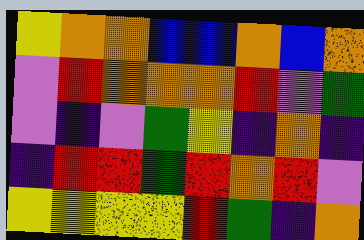[["yellow", "orange", "orange", "blue", "blue", "orange", "blue", "orange"], ["violet", "red", "orange", "orange", "orange", "red", "violet", "green"], ["violet", "indigo", "violet", "green", "yellow", "indigo", "orange", "indigo"], ["indigo", "red", "red", "green", "red", "orange", "red", "violet"], ["yellow", "yellow", "yellow", "yellow", "red", "green", "indigo", "orange"]]